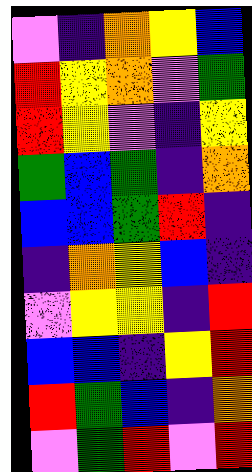[["violet", "indigo", "orange", "yellow", "blue"], ["red", "yellow", "orange", "violet", "green"], ["red", "yellow", "violet", "indigo", "yellow"], ["green", "blue", "green", "indigo", "orange"], ["blue", "blue", "green", "red", "indigo"], ["indigo", "orange", "yellow", "blue", "indigo"], ["violet", "yellow", "yellow", "indigo", "red"], ["blue", "blue", "indigo", "yellow", "red"], ["red", "green", "blue", "indigo", "orange"], ["violet", "green", "red", "violet", "red"]]